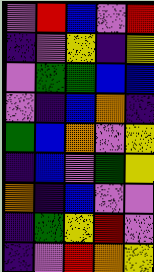[["violet", "red", "blue", "violet", "red"], ["indigo", "violet", "yellow", "indigo", "yellow"], ["violet", "green", "green", "blue", "blue"], ["violet", "indigo", "blue", "orange", "indigo"], ["green", "blue", "orange", "violet", "yellow"], ["indigo", "blue", "violet", "green", "yellow"], ["orange", "indigo", "blue", "violet", "violet"], ["indigo", "green", "yellow", "red", "violet"], ["indigo", "violet", "red", "orange", "yellow"]]